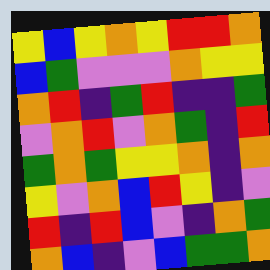[["yellow", "blue", "yellow", "orange", "yellow", "red", "red", "orange"], ["blue", "green", "violet", "violet", "violet", "orange", "yellow", "yellow"], ["orange", "red", "indigo", "green", "red", "indigo", "indigo", "green"], ["violet", "orange", "red", "violet", "orange", "green", "indigo", "red"], ["green", "orange", "green", "yellow", "yellow", "orange", "indigo", "orange"], ["yellow", "violet", "orange", "blue", "red", "yellow", "indigo", "violet"], ["red", "indigo", "red", "blue", "violet", "indigo", "orange", "green"], ["orange", "blue", "indigo", "violet", "blue", "green", "green", "orange"]]